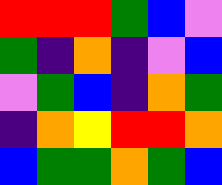[["red", "red", "red", "green", "blue", "violet"], ["green", "indigo", "orange", "indigo", "violet", "blue"], ["violet", "green", "blue", "indigo", "orange", "green"], ["indigo", "orange", "yellow", "red", "red", "orange"], ["blue", "green", "green", "orange", "green", "blue"]]